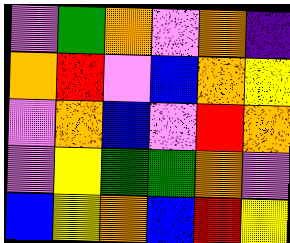[["violet", "green", "orange", "violet", "orange", "indigo"], ["orange", "red", "violet", "blue", "orange", "yellow"], ["violet", "orange", "blue", "violet", "red", "orange"], ["violet", "yellow", "green", "green", "orange", "violet"], ["blue", "yellow", "orange", "blue", "red", "yellow"]]